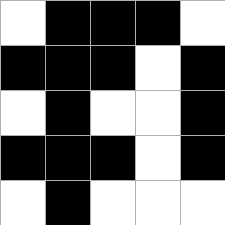[["white", "black", "black", "black", "white"], ["black", "black", "black", "white", "black"], ["white", "black", "white", "white", "black"], ["black", "black", "black", "white", "black"], ["white", "black", "white", "white", "white"]]